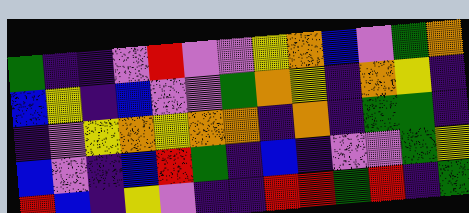[["green", "indigo", "indigo", "violet", "red", "violet", "violet", "yellow", "orange", "blue", "violet", "green", "orange"], ["blue", "yellow", "indigo", "blue", "violet", "violet", "green", "orange", "yellow", "indigo", "orange", "yellow", "indigo"], ["indigo", "violet", "yellow", "orange", "yellow", "orange", "orange", "indigo", "orange", "indigo", "green", "green", "indigo"], ["blue", "violet", "indigo", "blue", "red", "green", "indigo", "blue", "indigo", "violet", "violet", "green", "yellow"], ["red", "blue", "indigo", "yellow", "violet", "indigo", "indigo", "red", "red", "green", "red", "indigo", "green"]]